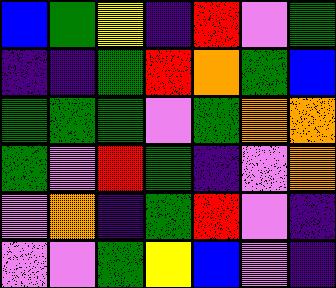[["blue", "green", "yellow", "indigo", "red", "violet", "green"], ["indigo", "indigo", "green", "red", "orange", "green", "blue"], ["green", "green", "green", "violet", "green", "orange", "orange"], ["green", "violet", "red", "green", "indigo", "violet", "orange"], ["violet", "orange", "indigo", "green", "red", "violet", "indigo"], ["violet", "violet", "green", "yellow", "blue", "violet", "indigo"]]